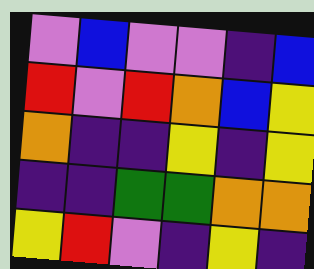[["violet", "blue", "violet", "violet", "indigo", "blue"], ["red", "violet", "red", "orange", "blue", "yellow"], ["orange", "indigo", "indigo", "yellow", "indigo", "yellow"], ["indigo", "indigo", "green", "green", "orange", "orange"], ["yellow", "red", "violet", "indigo", "yellow", "indigo"]]